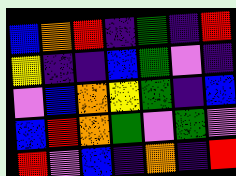[["blue", "orange", "red", "indigo", "green", "indigo", "red"], ["yellow", "indigo", "indigo", "blue", "green", "violet", "indigo"], ["violet", "blue", "orange", "yellow", "green", "indigo", "blue"], ["blue", "red", "orange", "green", "violet", "green", "violet"], ["red", "violet", "blue", "indigo", "orange", "indigo", "red"]]